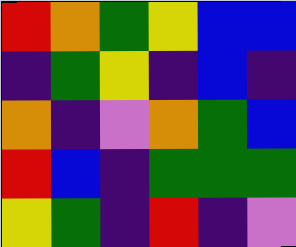[["red", "orange", "green", "yellow", "blue", "blue"], ["indigo", "green", "yellow", "indigo", "blue", "indigo"], ["orange", "indigo", "violet", "orange", "green", "blue"], ["red", "blue", "indigo", "green", "green", "green"], ["yellow", "green", "indigo", "red", "indigo", "violet"]]